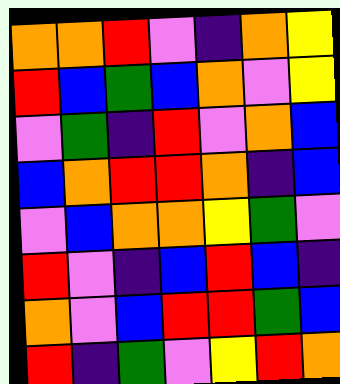[["orange", "orange", "red", "violet", "indigo", "orange", "yellow"], ["red", "blue", "green", "blue", "orange", "violet", "yellow"], ["violet", "green", "indigo", "red", "violet", "orange", "blue"], ["blue", "orange", "red", "red", "orange", "indigo", "blue"], ["violet", "blue", "orange", "orange", "yellow", "green", "violet"], ["red", "violet", "indigo", "blue", "red", "blue", "indigo"], ["orange", "violet", "blue", "red", "red", "green", "blue"], ["red", "indigo", "green", "violet", "yellow", "red", "orange"]]